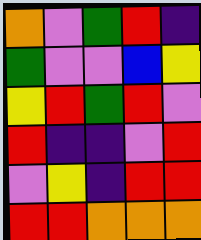[["orange", "violet", "green", "red", "indigo"], ["green", "violet", "violet", "blue", "yellow"], ["yellow", "red", "green", "red", "violet"], ["red", "indigo", "indigo", "violet", "red"], ["violet", "yellow", "indigo", "red", "red"], ["red", "red", "orange", "orange", "orange"]]